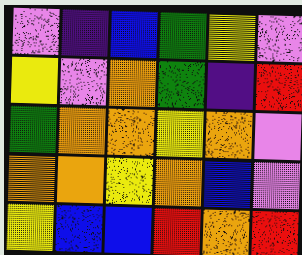[["violet", "indigo", "blue", "green", "yellow", "violet"], ["yellow", "violet", "orange", "green", "indigo", "red"], ["green", "orange", "orange", "yellow", "orange", "violet"], ["orange", "orange", "yellow", "orange", "blue", "violet"], ["yellow", "blue", "blue", "red", "orange", "red"]]